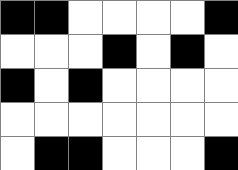[["black", "black", "white", "white", "white", "white", "black"], ["white", "white", "white", "black", "white", "black", "white"], ["black", "white", "black", "white", "white", "white", "white"], ["white", "white", "white", "white", "white", "white", "white"], ["white", "black", "black", "white", "white", "white", "black"]]